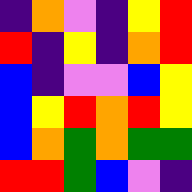[["indigo", "orange", "violet", "indigo", "yellow", "red"], ["red", "indigo", "yellow", "indigo", "orange", "red"], ["blue", "indigo", "violet", "violet", "blue", "yellow"], ["blue", "yellow", "red", "orange", "red", "yellow"], ["blue", "orange", "green", "orange", "green", "green"], ["red", "red", "green", "blue", "violet", "indigo"]]